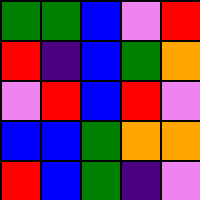[["green", "green", "blue", "violet", "red"], ["red", "indigo", "blue", "green", "orange"], ["violet", "red", "blue", "red", "violet"], ["blue", "blue", "green", "orange", "orange"], ["red", "blue", "green", "indigo", "violet"]]